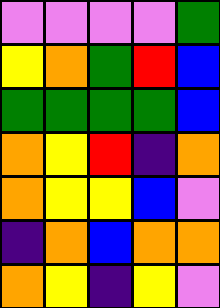[["violet", "violet", "violet", "violet", "green"], ["yellow", "orange", "green", "red", "blue"], ["green", "green", "green", "green", "blue"], ["orange", "yellow", "red", "indigo", "orange"], ["orange", "yellow", "yellow", "blue", "violet"], ["indigo", "orange", "blue", "orange", "orange"], ["orange", "yellow", "indigo", "yellow", "violet"]]